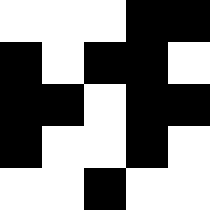[["white", "white", "white", "black", "black"], ["black", "white", "black", "black", "white"], ["black", "black", "white", "black", "black"], ["black", "white", "white", "black", "white"], ["white", "white", "black", "white", "white"]]